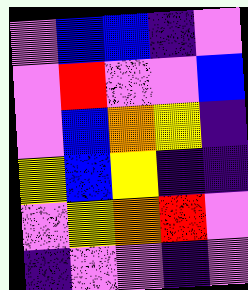[["violet", "blue", "blue", "indigo", "violet"], ["violet", "red", "violet", "violet", "blue"], ["violet", "blue", "orange", "yellow", "indigo"], ["yellow", "blue", "yellow", "indigo", "indigo"], ["violet", "yellow", "orange", "red", "violet"], ["indigo", "violet", "violet", "indigo", "violet"]]